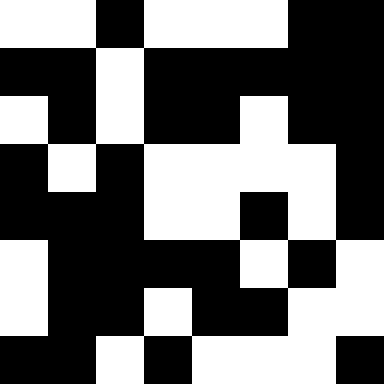[["white", "white", "black", "white", "white", "white", "black", "black"], ["black", "black", "white", "black", "black", "black", "black", "black"], ["white", "black", "white", "black", "black", "white", "black", "black"], ["black", "white", "black", "white", "white", "white", "white", "black"], ["black", "black", "black", "white", "white", "black", "white", "black"], ["white", "black", "black", "black", "black", "white", "black", "white"], ["white", "black", "black", "white", "black", "black", "white", "white"], ["black", "black", "white", "black", "white", "white", "white", "black"]]